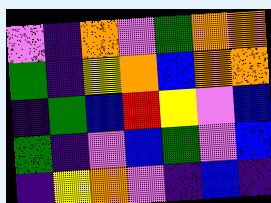[["violet", "indigo", "orange", "violet", "green", "orange", "orange"], ["green", "indigo", "yellow", "orange", "blue", "orange", "orange"], ["indigo", "green", "blue", "red", "yellow", "violet", "blue"], ["green", "indigo", "violet", "blue", "green", "violet", "blue"], ["indigo", "yellow", "orange", "violet", "indigo", "blue", "indigo"]]